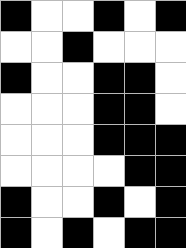[["black", "white", "white", "black", "white", "black"], ["white", "white", "black", "white", "white", "white"], ["black", "white", "white", "black", "black", "white"], ["white", "white", "white", "black", "black", "white"], ["white", "white", "white", "black", "black", "black"], ["white", "white", "white", "white", "black", "black"], ["black", "white", "white", "black", "white", "black"], ["black", "white", "black", "white", "black", "black"]]